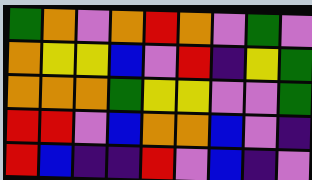[["green", "orange", "violet", "orange", "red", "orange", "violet", "green", "violet"], ["orange", "yellow", "yellow", "blue", "violet", "red", "indigo", "yellow", "green"], ["orange", "orange", "orange", "green", "yellow", "yellow", "violet", "violet", "green"], ["red", "red", "violet", "blue", "orange", "orange", "blue", "violet", "indigo"], ["red", "blue", "indigo", "indigo", "red", "violet", "blue", "indigo", "violet"]]